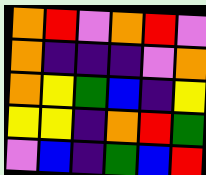[["orange", "red", "violet", "orange", "red", "violet"], ["orange", "indigo", "indigo", "indigo", "violet", "orange"], ["orange", "yellow", "green", "blue", "indigo", "yellow"], ["yellow", "yellow", "indigo", "orange", "red", "green"], ["violet", "blue", "indigo", "green", "blue", "red"]]